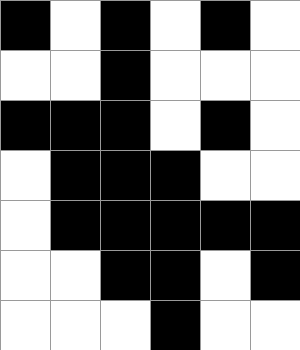[["black", "white", "black", "white", "black", "white"], ["white", "white", "black", "white", "white", "white"], ["black", "black", "black", "white", "black", "white"], ["white", "black", "black", "black", "white", "white"], ["white", "black", "black", "black", "black", "black"], ["white", "white", "black", "black", "white", "black"], ["white", "white", "white", "black", "white", "white"]]